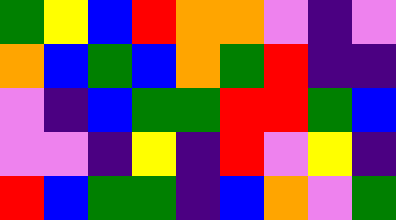[["green", "yellow", "blue", "red", "orange", "orange", "violet", "indigo", "violet"], ["orange", "blue", "green", "blue", "orange", "green", "red", "indigo", "indigo"], ["violet", "indigo", "blue", "green", "green", "red", "red", "green", "blue"], ["violet", "violet", "indigo", "yellow", "indigo", "red", "violet", "yellow", "indigo"], ["red", "blue", "green", "green", "indigo", "blue", "orange", "violet", "green"]]